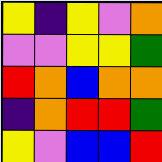[["yellow", "indigo", "yellow", "violet", "orange"], ["violet", "violet", "yellow", "yellow", "green"], ["red", "orange", "blue", "orange", "orange"], ["indigo", "orange", "red", "red", "green"], ["yellow", "violet", "blue", "blue", "red"]]